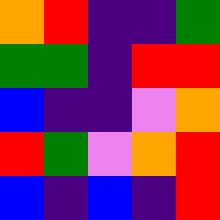[["orange", "red", "indigo", "indigo", "green"], ["green", "green", "indigo", "red", "red"], ["blue", "indigo", "indigo", "violet", "orange"], ["red", "green", "violet", "orange", "red"], ["blue", "indigo", "blue", "indigo", "red"]]